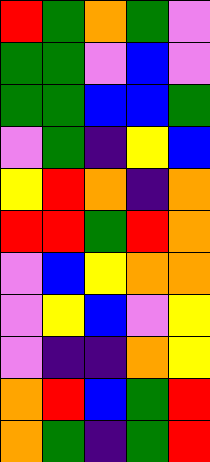[["red", "green", "orange", "green", "violet"], ["green", "green", "violet", "blue", "violet"], ["green", "green", "blue", "blue", "green"], ["violet", "green", "indigo", "yellow", "blue"], ["yellow", "red", "orange", "indigo", "orange"], ["red", "red", "green", "red", "orange"], ["violet", "blue", "yellow", "orange", "orange"], ["violet", "yellow", "blue", "violet", "yellow"], ["violet", "indigo", "indigo", "orange", "yellow"], ["orange", "red", "blue", "green", "red"], ["orange", "green", "indigo", "green", "red"]]